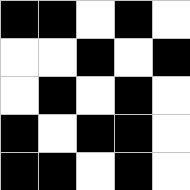[["black", "black", "white", "black", "white"], ["white", "white", "black", "white", "black"], ["white", "black", "white", "black", "white"], ["black", "white", "black", "black", "white"], ["black", "black", "white", "black", "white"]]